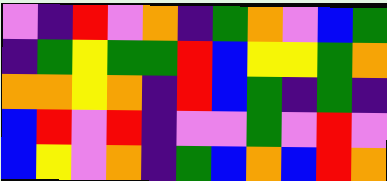[["violet", "indigo", "red", "violet", "orange", "indigo", "green", "orange", "violet", "blue", "green"], ["indigo", "green", "yellow", "green", "green", "red", "blue", "yellow", "yellow", "green", "orange"], ["orange", "orange", "yellow", "orange", "indigo", "red", "blue", "green", "indigo", "green", "indigo"], ["blue", "red", "violet", "red", "indigo", "violet", "violet", "green", "violet", "red", "violet"], ["blue", "yellow", "violet", "orange", "indigo", "green", "blue", "orange", "blue", "red", "orange"]]